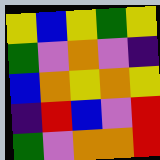[["yellow", "blue", "yellow", "green", "yellow"], ["green", "violet", "orange", "violet", "indigo"], ["blue", "orange", "yellow", "orange", "yellow"], ["indigo", "red", "blue", "violet", "red"], ["green", "violet", "orange", "orange", "red"]]